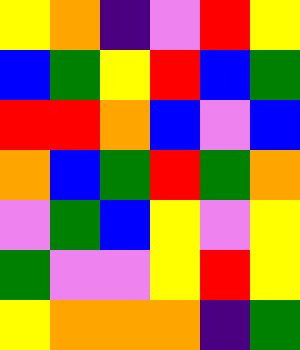[["yellow", "orange", "indigo", "violet", "red", "yellow"], ["blue", "green", "yellow", "red", "blue", "green"], ["red", "red", "orange", "blue", "violet", "blue"], ["orange", "blue", "green", "red", "green", "orange"], ["violet", "green", "blue", "yellow", "violet", "yellow"], ["green", "violet", "violet", "yellow", "red", "yellow"], ["yellow", "orange", "orange", "orange", "indigo", "green"]]